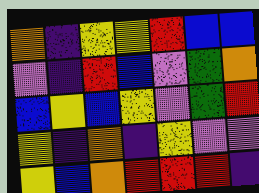[["orange", "indigo", "yellow", "yellow", "red", "blue", "blue"], ["violet", "indigo", "red", "blue", "violet", "green", "orange"], ["blue", "yellow", "blue", "yellow", "violet", "green", "red"], ["yellow", "indigo", "orange", "indigo", "yellow", "violet", "violet"], ["yellow", "blue", "orange", "red", "red", "red", "indigo"]]